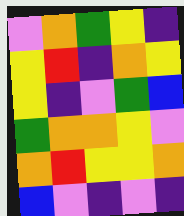[["violet", "orange", "green", "yellow", "indigo"], ["yellow", "red", "indigo", "orange", "yellow"], ["yellow", "indigo", "violet", "green", "blue"], ["green", "orange", "orange", "yellow", "violet"], ["orange", "red", "yellow", "yellow", "orange"], ["blue", "violet", "indigo", "violet", "indigo"]]